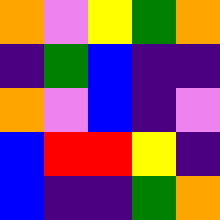[["orange", "violet", "yellow", "green", "orange"], ["indigo", "green", "blue", "indigo", "indigo"], ["orange", "violet", "blue", "indigo", "violet"], ["blue", "red", "red", "yellow", "indigo"], ["blue", "indigo", "indigo", "green", "orange"]]